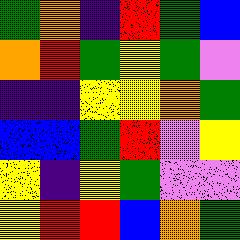[["green", "orange", "indigo", "red", "green", "blue"], ["orange", "red", "green", "yellow", "green", "violet"], ["indigo", "indigo", "yellow", "yellow", "orange", "green"], ["blue", "blue", "green", "red", "violet", "yellow"], ["yellow", "indigo", "yellow", "green", "violet", "violet"], ["yellow", "red", "red", "blue", "orange", "green"]]